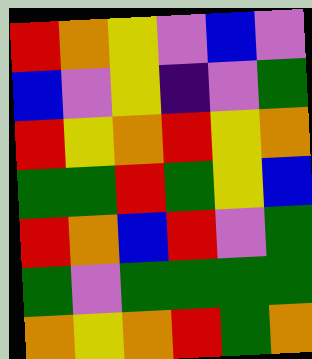[["red", "orange", "yellow", "violet", "blue", "violet"], ["blue", "violet", "yellow", "indigo", "violet", "green"], ["red", "yellow", "orange", "red", "yellow", "orange"], ["green", "green", "red", "green", "yellow", "blue"], ["red", "orange", "blue", "red", "violet", "green"], ["green", "violet", "green", "green", "green", "green"], ["orange", "yellow", "orange", "red", "green", "orange"]]